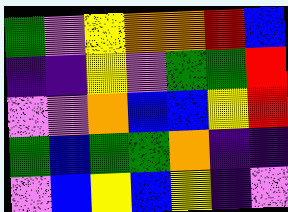[["green", "violet", "yellow", "orange", "orange", "red", "blue"], ["indigo", "indigo", "yellow", "violet", "green", "green", "red"], ["violet", "violet", "orange", "blue", "blue", "yellow", "red"], ["green", "blue", "green", "green", "orange", "indigo", "indigo"], ["violet", "blue", "yellow", "blue", "yellow", "indigo", "violet"]]